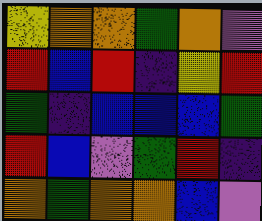[["yellow", "orange", "orange", "green", "orange", "violet"], ["red", "blue", "red", "indigo", "yellow", "red"], ["green", "indigo", "blue", "blue", "blue", "green"], ["red", "blue", "violet", "green", "red", "indigo"], ["orange", "green", "orange", "orange", "blue", "violet"]]